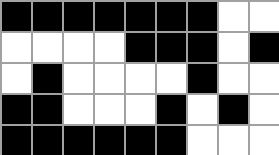[["black", "black", "black", "black", "black", "black", "black", "white", "white"], ["white", "white", "white", "white", "black", "black", "black", "white", "black"], ["white", "black", "white", "white", "white", "white", "black", "white", "white"], ["black", "black", "white", "white", "white", "black", "white", "black", "white"], ["black", "black", "black", "black", "black", "black", "white", "white", "white"]]